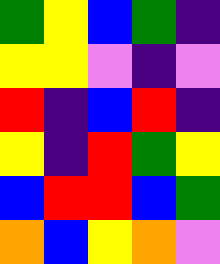[["green", "yellow", "blue", "green", "indigo"], ["yellow", "yellow", "violet", "indigo", "violet"], ["red", "indigo", "blue", "red", "indigo"], ["yellow", "indigo", "red", "green", "yellow"], ["blue", "red", "red", "blue", "green"], ["orange", "blue", "yellow", "orange", "violet"]]